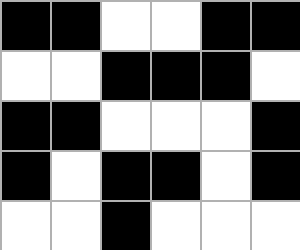[["black", "black", "white", "white", "black", "black"], ["white", "white", "black", "black", "black", "white"], ["black", "black", "white", "white", "white", "black"], ["black", "white", "black", "black", "white", "black"], ["white", "white", "black", "white", "white", "white"]]